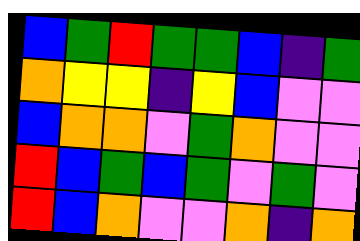[["blue", "green", "red", "green", "green", "blue", "indigo", "green"], ["orange", "yellow", "yellow", "indigo", "yellow", "blue", "violet", "violet"], ["blue", "orange", "orange", "violet", "green", "orange", "violet", "violet"], ["red", "blue", "green", "blue", "green", "violet", "green", "violet"], ["red", "blue", "orange", "violet", "violet", "orange", "indigo", "orange"]]